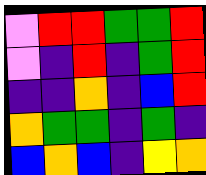[["violet", "red", "red", "green", "green", "red"], ["violet", "indigo", "red", "indigo", "green", "red"], ["indigo", "indigo", "orange", "indigo", "blue", "red"], ["orange", "green", "green", "indigo", "green", "indigo"], ["blue", "orange", "blue", "indigo", "yellow", "orange"]]